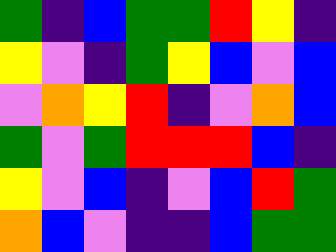[["green", "indigo", "blue", "green", "green", "red", "yellow", "indigo"], ["yellow", "violet", "indigo", "green", "yellow", "blue", "violet", "blue"], ["violet", "orange", "yellow", "red", "indigo", "violet", "orange", "blue"], ["green", "violet", "green", "red", "red", "red", "blue", "indigo"], ["yellow", "violet", "blue", "indigo", "violet", "blue", "red", "green"], ["orange", "blue", "violet", "indigo", "indigo", "blue", "green", "green"]]